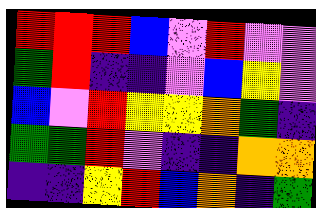[["red", "red", "red", "blue", "violet", "red", "violet", "violet"], ["green", "red", "indigo", "indigo", "violet", "blue", "yellow", "violet"], ["blue", "violet", "red", "yellow", "yellow", "orange", "green", "indigo"], ["green", "green", "red", "violet", "indigo", "indigo", "orange", "orange"], ["indigo", "indigo", "yellow", "red", "blue", "orange", "indigo", "green"]]